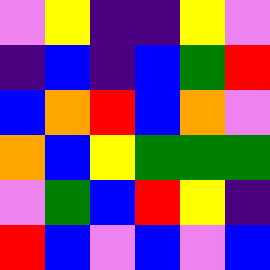[["violet", "yellow", "indigo", "indigo", "yellow", "violet"], ["indigo", "blue", "indigo", "blue", "green", "red"], ["blue", "orange", "red", "blue", "orange", "violet"], ["orange", "blue", "yellow", "green", "green", "green"], ["violet", "green", "blue", "red", "yellow", "indigo"], ["red", "blue", "violet", "blue", "violet", "blue"]]